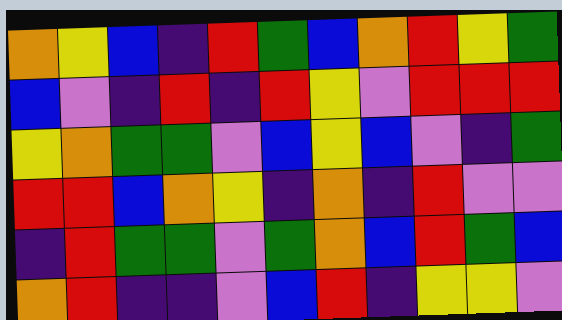[["orange", "yellow", "blue", "indigo", "red", "green", "blue", "orange", "red", "yellow", "green"], ["blue", "violet", "indigo", "red", "indigo", "red", "yellow", "violet", "red", "red", "red"], ["yellow", "orange", "green", "green", "violet", "blue", "yellow", "blue", "violet", "indigo", "green"], ["red", "red", "blue", "orange", "yellow", "indigo", "orange", "indigo", "red", "violet", "violet"], ["indigo", "red", "green", "green", "violet", "green", "orange", "blue", "red", "green", "blue"], ["orange", "red", "indigo", "indigo", "violet", "blue", "red", "indigo", "yellow", "yellow", "violet"]]